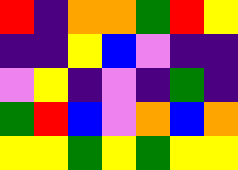[["red", "indigo", "orange", "orange", "green", "red", "yellow"], ["indigo", "indigo", "yellow", "blue", "violet", "indigo", "indigo"], ["violet", "yellow", "indigo", "violet", "indigo", "green", "indigo"], ["green", "red", "blue", "violet", "orange", "blue", "orange"], ["yellow", "yellow", "green", "yellow", "green", "yellow", "yellow"]]